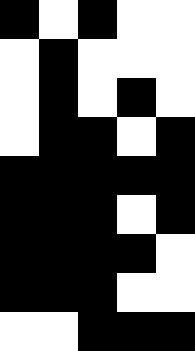[["black", "white", "black", "white", "white"], ["white", "black", "white", "white", "white"], ["white", "black", "white", "black", "white"], ["white", "black", "black", "white", "black"], ["black", "black", "black", "black", "black"], ["black", "black", "black", "white", "black"], ["black", "black", "black", "black", "white"], ["black", "black", "black", "white", "white"], ["white", "white", "black", "black", "black"]]